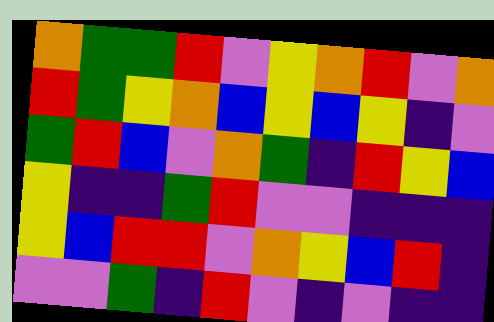[["orange", "green", "green", "red", "violet", "yellow", "orange", "red", "violet", "orange"], ["red", "green", "yellow", "orange", "blue", "yellow", "blue", "yellow", "indigo", "violet"], ["green", "red", "blue", "violet", "orange", "green", "indigo", "red", "yellow", "blue"], ["yellow", "indigo", "indigo", "green", "red", "violet", "violet", "indigo", "indigo", "indigo"], ["yellow", "blue", "red", "red", "violet", "orange", "yellow", "blue", "red", "indigo"], ["violet", "violet", "green", "indigo", "red", "violet", "indigo", "violet", "indigo", "indigo"]]